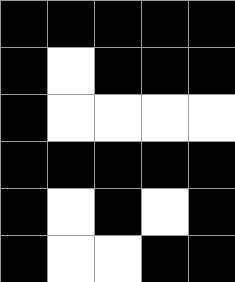[["black", "black", "black", "black", "black"], ["black", "white", "black", "black", "black"], ["black", "white", "white", "white", "white"], ["black", "black", "black", "black", "black"], ["black", "white", "black", "white", "black"], ["black", "white", "white", "black", "black"]]